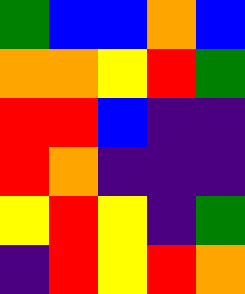[["green", "blue", "blue", "orange", "blue"], ["orange", "orange", "yellow", "red", "green"], ["red", "red", "blue", "indigo", "indigo"], ["red", "orange", "indigo", "indigo", "indigo"], ["yellow", "red", "yellow", "indigo", "green"], ["indigo", "red", "yellow", "red", "orange"]]